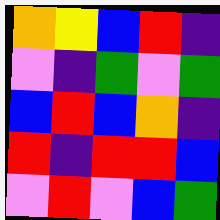[["orange", "yellow", "blue", "red", "indigo"], ["violet", "indigo", "green", "violet", "green"], ["blue", "red", "blue", "orange", "indigo"], ["red", "indigo", "red", "red", "blue"], ["violet", "red", "violet", "blue", "green"]]